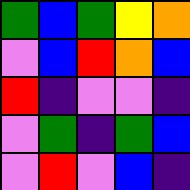[["green", "blue", "green", "yellow", "orange"], ["violet", "blue", "red", "orange", "blue"], ["red", "indigo", "violet", "violet", "indigo"], ["violet", "green", "indigo", "green", "blue"], ["violet", "red", "violet", "blue", "indigo"]]